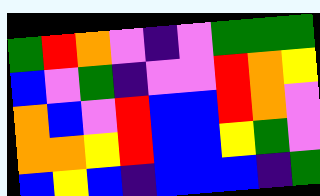[["green", "red", "orange", "violet", "indigo", "violet", "green", "green", "green"], ["blue", "violet", "green", "indigo", "violet", "violet", "red", "orange", "yellow"], ["orange", "blue", "violet", "red", "blue", "blue", "red", "orange", "violet"], ["orange", "orange", "yellow", "red", "blue", "blue", "yellow", "green", "violet"], ["blue", "yellow", "blue", "indigo", "blue", "blue", "blue", "indigo", "green"]]